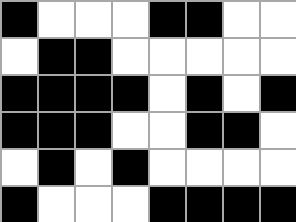[["black", "white", "white", "white", "black", "black", "white", "white"], ["white", "black", "black", "white", "white", "white", "white", "white"], ["black", "black", "black", "black", "white", "black", "white", "black"], ["black", "black", "black", "white", "white", "black", "black", "white"], ["white", "black", "white", "black", "white", "white", "white", "white"], ["black", "white", "white", "white", "black", "black", "black", "black"]]